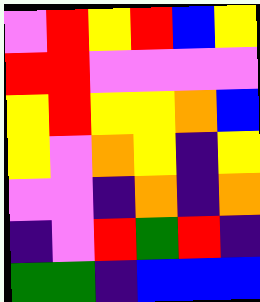[["violet", "red", "yellow", "red", "blue", "yellow"], ["red", "red", "violet", "violet", "violet", "violet"], ["yellow", "red", "yellow", "yellow", "orange", "blue"], ["yellow", "violet", "orange", "yellow", "indigo", "yellow"], ["violet", "violet", "indigo", "orange", "indigo", "orange"], ["indigo", "violet", "red", "green", "red", "indigo"], ["green", "green", "indigo", "blue", "blue", "blue"]]